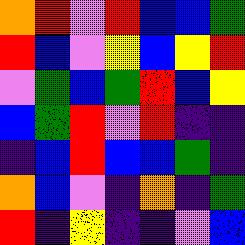[["orange", "red", "violet", "red", "blue", "blue", "green"], ["red", "blue", "violet", "yellow", "blue", "yellow", "red"], ["violet", "green", "blue", "green", "red", "blue", "yellow"], ["blue", "green", "red", "violet", "red", "indigo", "indigo"], ["indigo", "blue", "red", "blue", "blue", "green", "indigo"], ["orange", "blue", "violet", "indigo", "orange", "indigo", "green"], ["red", "indigo", "yellow", "indigo", "indigo", "violet", "blue"]]